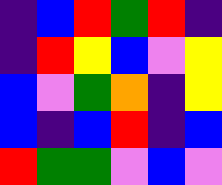[["indigo", "blue", "red", "green", "red", "indigo"], ["indigo", "red", "yellow", "blue", "violet", "yellow"], ["blue", "violet", "green", "orange", "indigo", "yellow"], ["blue", "indigo", "blue", "red", "indigo", "blue"], ["red", "green", "green", "violet", "blue", "violet"]]